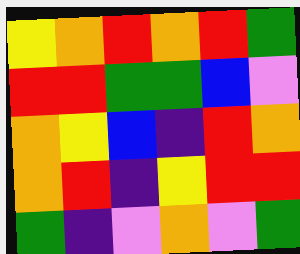[["yellow", "orange", "red", "orange", "red", "green"], ["red", "red", "green", "green", "blue", "violet"], ["orange", "yellow", "blue", "indigo", "red", "orange"], ["orange", "red", "indigo", "yellow", "red", "red"], ["green", "indigo", "violet", "orange", "violet", "green"]]